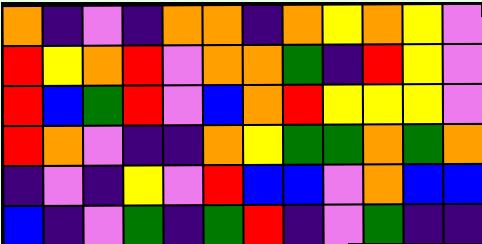[["orange", "indigo", "violet", "indigo", "orange", "orange", "indigo", "orange", "yellow", "orange", "yellow", "violet"], ["red", "yellow", "orange", "red", "violet", "orange", "orange", "green", "indigo", "red", "yellow", "violet"], ["red", "blue", "green", "red", "violet", "blue", "orange", "red", "yellow", "yellow", "yellow", "violet"], ["red", "orange", "violet", "indigo", "indigo", "orange", "yellow", "green", "green", "orange", "green", "orange"], ["indigo", "violet", "indigo", "yellow", "violet", "red", "blue", "blue", "violet", "orange", "blue", "blue"], ["blue", "indigo", "violet", "green", "indigo", "green", "red", "indigo", "violet", "green", "indigo", "indigo"]]